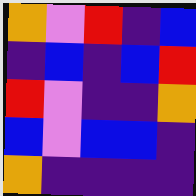[["orange", "violet", "red", "indigo", "blue"], ["indigo", "blue", "indigo", "blue", "red"], ["red", "violet", "indigo", "indigo", "orange"], ["blue", "violet", "blue", "blue", "indigo"], ["orange", "indigo", "indigo", "indigo", "indigo"]]